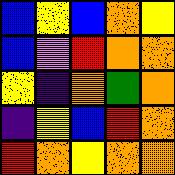[["blue", "yellow", "blue", "orange", "yellow"], ["blue", "violet", "red", "orange", "orange"], ["yellow", "indigo", "orange", "green", "orange"], ["indigo", "yellow", "blue", "red", "orange"], ["red", "orange", "yellow", "orange", "orange"]]